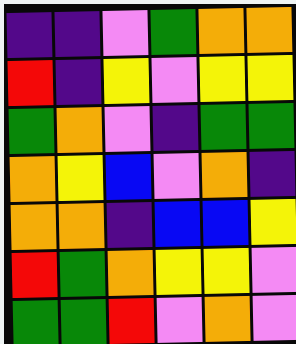[["indigo", "indigo", "violet", "green", "orange", "orange"], ["red", "indigo", "yellow", "violet", "yellow", "yellow"], ["green", "orange", "violet", "indigo", "green", "green"], ["orange", "yellow", "blue", "violet", "orange", "indigo"], ["orange", "orange", "indigo", "blue", "blue", "yellow"], ["red", "green", "orange", "yellow", "yellow", "violet"], ["green", "green", "red", "violet", "orange", "violet"]]